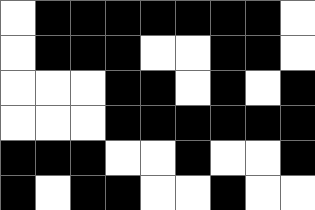[["white", "black", "black", "black", "black", "black", "black", "black", "white"], ["white", "black", "black", "black", "white", "white", "black", "black", "white"], ["white", "white", "white", "black", "black", "white", "black", "white", "black"], ["white", "white", "white", "black", "black", "black", "black", "black", "black"], ["black", "black", "black", "white", "white", "black", "white", "white", "black"], ["black", "white", "black", "black", "white", "white", "black", "white", "white"]]